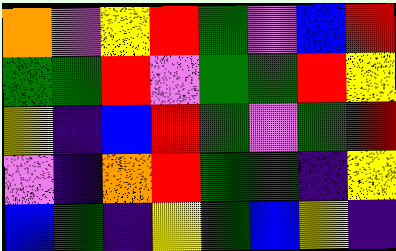[["orange", "violet", "yellow", "red", "green", "violet", "blue", "red"], ["green", "green", "red", "violet", "green", "green", "red", "yellow"], ["yellow", "indigo", "blue", "red", "green", "violet", "green", "red"], ["violet", "indigo", "orange", "red", "green", "green", "indigo", "yellow"], ["blue", "green", "indigo", "yellow", "green", "blue", "yellow", "indigo"]]